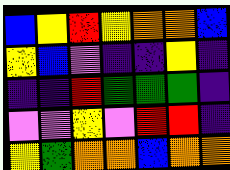[["blue", "yellow", "red", "yellow", "orange", "orange", "blue"], ["yellow", "blue", "violet", "indigo", "indigo", "yellow", "indigo"], ["indigo", "indigo", "red", "green", "green", "green", "indigo"], ["violet", "violet", "yellow", "violet", "red", "red", "indigo"], ["yellow", "green", "orange", "orange", "blue", "orange", "orange"]]